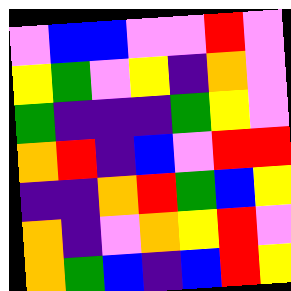[["violet", "blue", "blue", "violet", "violet", "red", "violet"], ["yellow", "green", "violet", "yellow", "indigo", "orange", "violet"], ["green", "indigo", "indigo", "indigo", "green", "yellow", "violet"], ["orange", "red", "indigo", "blue", "violet", "red", "red"], ["indigo", "indigo", "orange", "red", "green", "blue", "yellow"], ["orange", "indigo", "violet", "orange", "yellow", "red", "violet"], ["orange", "green", "blue", "indigo", "blue", "red", "yellow"]]